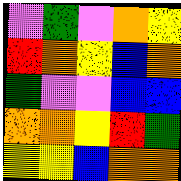[["violet", "green", "violet", "orange", "yellow"], ["red", "orange", "yellow", "blue", "orange"], ["green", "violet", "violet", "blue", "blue"], ["orange", "orange", "yellow", "red", "green"], ["yellow", "yellow", "blue", "orange", "orange"]]